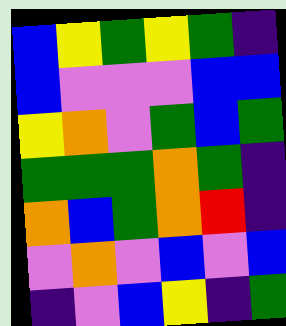[["blue", "yellow", "green", "yellow", "green", "indigo"], ["blue", "violet", "violet", "violet", "blue", "blue"], ["yellow", "orange", "violet", "green", "blue", "green"], ["green", "green", "green", "orange", "green", "indigo"], ["orange", "blue", "green", "orange", "red", "indigo"], ["violet", "orange", "violet", "blue", "violet", "blue"], ["indigo", "violet", "blue", "yellow", "indigo", "green"]]